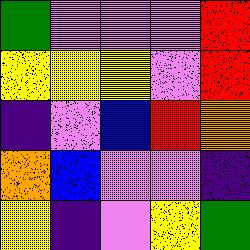[["green", "violet", "violet", "violet", "red"], ["yellow", "yellow", "yellow", "violet", "red"], ["indigo", "violet", "blue", "red", "orange"], ["orange", "blue", "violet", "violet", "indigo"], ["yellow", "indigo", "violet", "yellow", "green"]]